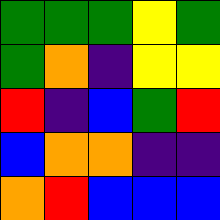[["green", "green", "green", "yellow", "green"], ["green", "orange", "indigo", "yellow", "yellow"], ["red", "indigo", "blue", "green", "red"], ["blue", "orange", "orange", "indigo", "indigo"], ["orange", "red", "blue", "blue", "blue"]]